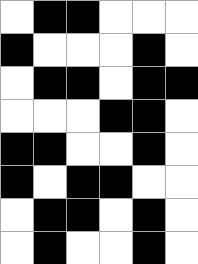[["white", "black", "black", "white", "white", "white"], ["black", "white", "white", "white", "black", "white"], ["white", "black", "black", "white", "black", "black"], ["white", "white", "white", "black", "black", "white"], ["black", "black", "white", "white", "black", "white"], ["black", "white", "black", "black", "white", "white"], ["white", "black", "black", "white", "black", "white"], ["white", "black", "white", "white", "black", "white"]]